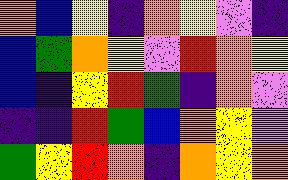[["orange", "blue", "yellow", "indigo", "orange", "yellow", "violet", "indigo"], ["blue", "green", "orange", "yellow", "violet", "red", "orange", "yellow"], ["blue", "indigo", "yellow", "red", "green", "indigo", "orange", "violet"], ["indigo", "indigo", "red", "green", "blue", "orange", "yellow", "violet"], ["green", "yellow", "red", "orange", "indigo", "orange", "yellow", "orange"]]